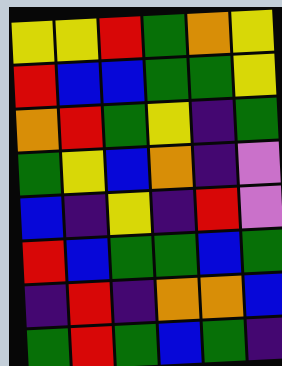[["yellow", "yellow", "red", "green", "orange", "yellow"], ["red", "blue", "blue", "green", "green", "yellow"], ["orange", "red", "green", "yellow", "indigo", "green"], ["green", "yellow", "blue", "orange", "indigo", "violet"], ["blue", "indigo", "yellow", "indigo", "red", "violet"], ["red", "blue", "green", "green", "blue", "green"], ["indigo", "red", "indigo", "orange", "orange", "blue"], ["green", "red", "green", "blue", "green", "indigo"]]